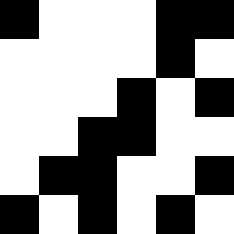[["black", "white", "white", "white", "black", "black"], ["white", "white", "white", "white", "black", "white"], ["white", "white", "white", "black", "white", "black"], ["white", "white", "black", "black", "white", "white"], ["white", "black", "black", "white", "white", "black"], ["black", "white", "black", "white", "black", "white"]]